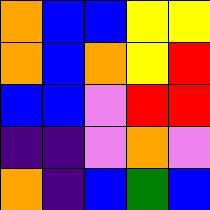[["orange", "blue", "blue", "yellow", "yellow"], ["orange", "blue", "orange", "yellow", "red"], ["blue", "blue", "violet", "red", "red"], ["indigo", "indigo", "violet", "orange", "violet"], ["orange", "indigo", "blue", "green", "blue"]]